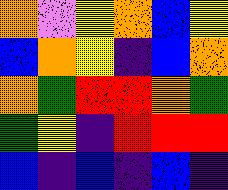[["orange", "violet", "yellow", "orange", "blue", "yellow"], ["blue", "orange", "yellow", "indigo", "blue", "orange"], ["orange", "green", "red", "red", "orange", "green"], ["green", "yellow", "indigo", "red", "red", "red"], ["blue", "indigo", "blue", "indigo", "blue", "indigo"]]